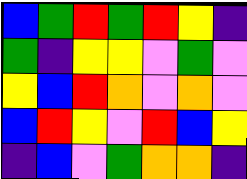[["blue", "green", "red", "green", "red", "yellow", "indigo"], ["green", "indigo", "yellow", "yellow", "violet", "green", "violet"], ["yellow", "blue", "red", "orange", "violet", "orange", "violet"], ["blue", "red", "yellow", "violet", "red", "blue", "yellow"], ["indigo", "blue", "violet", "green", "orange", "orange", "indigo"]]